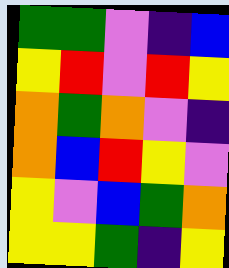[["green", "green", "violet", "indigo", "blue"], ["yellow", "red", "violet", "red", "yellow"], ["orange", "green", "orange", "violet", "indigo"], ["orange", "blue", "red", "yellow", "violet"], ["yellow", "violet", "blue", "green", "orange"], ["yellow", "yellow", "green", "indigo", "yellow"]]